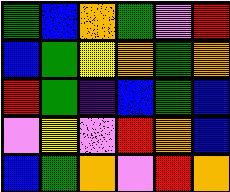[["green", "blue", "orange", "green", "violet", "red"], ["blue", "green", "yellow", "orange", "green", "orange"], ["red", "green", "indigo", "blue", "green", "blue"], ["violet", "yellow", "violet", "red", "orange", "blue"], ["blue", "green", "orange", "violet", "red", "orange"]]